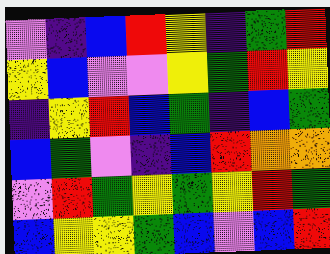[["violet", "indigo", "blue", "red", "yellow", "indigo", "green", "red"], ["yellow", "blue", "violet", "violet", "yellow", "green", "red", "yellow"], ["indigo", "yellow", "red", "blue", "green", "indigo", "blue", "green"], ["blue", "green", "violet", "indigo", "blue", "red", "orange", "orange"], ["violet", "red", "green", "yellow", "green", "yellow", "red", "green"], ["blue", "yellow", "yellow", "green", "blue", "violet", "blue", "red"]]